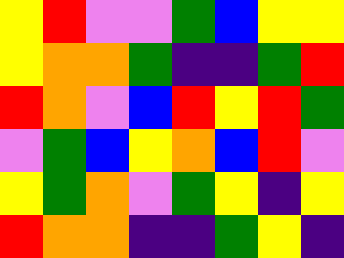[["yellow", "red", "violet", "violet", "green", "blue", "yellow", "yellow"], ["yellow", "orange", "orange", "green", "indigo", "indigo", "green", "red"], ["red", "orange", "violet", "blue", "red", "yellow", "red", "green"], ["violet", "green", "blue", "yellow", "orange", "blue", "red", "violet"], ["yellow", "green", "orange", "violet", "green", "yellow", "indigo", "yellow"], ["red", "orange", "orange", "indigo", "indigo", "green", "yellow", "indigo"]]